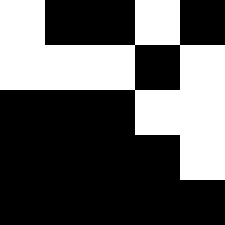[["white", "black", "black", "white", "black"], ["white", "white", "white", "black", "white"], ["black", "black", "black", "white", "white"], ["black", "black", "black", "black", "white"], ["black", "black", "black", "black", "black"]]